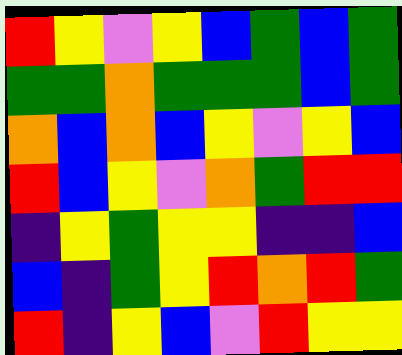[["red", "yellow", "violet", "yellow", "blue", "green", "blue", "green"], ["green", "green", "orange", "green", "green", "green", "blue", "green"], ["orange", "blue", "orange", "blue", "yellow", "violet", "yellow", "blue"], ["red", "blue", "yellow", "violet", "orange", "green", "red", "red"], ["indigo", "yellow", "green", "yellow", "yellow", "indigo", "indigo", "blue"], ["blue", "indigo", "green", "yellow", "red", "orange", "red", "green"], ["red", "indigo", "yellow", "blue", "violet", "red", "yellow", "yellow"]]